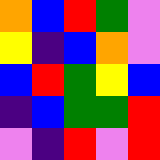[["orange", "blue", "red", "green", "violet"], ["yellow", "indigo", "blue", "orange", "violet"], ["blue", "red", "green", "yellow", "blue"], ["indigo", "blue", "green", "green", "red"], ["violet", "indigo", "red", "violet", "red"]]